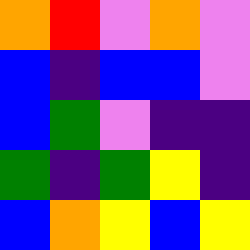[["orange", "red", "violet", "orange", "violet"], ["blue", "indigo", "blue", "blue", "violet"], ["blue", "green", "violet", "indigo", "indigo"], ["green", "indigo", "green", "yellow", "indigo"], ["blue", "orange", "yellow", "blue", "yellow"]]